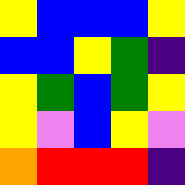[["yellow", "blue", "blue", "blue", "yellow"], ["blue", "blue", "yellow", "green", "indigo"], ["yellow", "green", "blue", "green", "yellow"], ["yellow", "violet", "blue", "yellow", "violet"], ["orange", "red", "red", "red", "indigo"]]